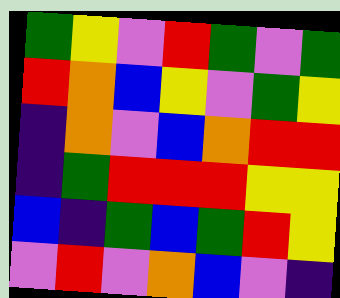[["green", "yellow", "violet", "red", "green", "violet", "green"], ["red", "orange", "blue", "yellow", "violet", "green", "yellow"], ["indigo", "orange", "violet", "blue", "orange", "red", "red"], ["indigo", "green", "red", "red", "red", "yellow", "yellow"], ["blue", "indigo", "green", "blue", "green", "red", "yellow"], ["violet", "red", "violet", "orange", "blue", "violet", "indigo"]]